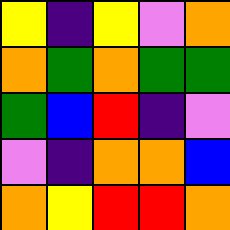[["yellow", "indigo", "yellow", "violet", "orange"], ["orange", "green", "orange", "green", "green"], ["green", "blue", "red", "indigo", "violet"], ["violet", "indigo", "orange", "orange", "blue"], ["orange", "yellow", "red", "red", "orange"]]